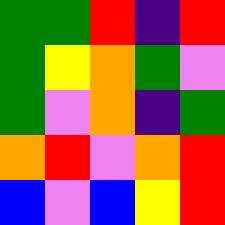[["green", "green", "red", "indigo", "red"], ["green", "yellow", "orange", "green", "violet"], ["green", "violet", "orange", "indigo", "green"], ["orange", "red", "violet", "orange", "red"], ["blue", "violet", "blue", "yellow", "red"]]